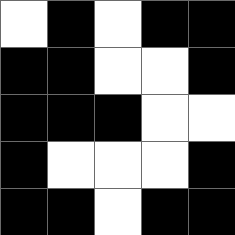[["white", "black", "white", "black", "black"], ["black", "black", "white", "white", "black"], ["black", "black", "black", "white", "white"], ["black", "white", "white", "white", "black"], ["black", "black", "white", "black", "black"]]